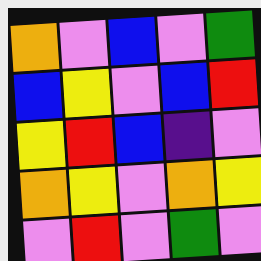[["orange", "violet", "blue", "violet", "green"], ["blue", "yellow", "violet", "blue", "red"], ["yellow", "red", "blue", "indigo", "violet"], ["orange", "yellow", "violet", "orange", "yellow"], ["violet", "red", "violet", "green", "violet"]]